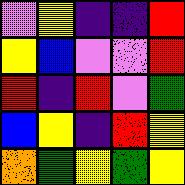[["violet", "yellow", "indigo", "indigo", "red"], ["yellow", "blue", "violet", "violet", "red"], ["red", "indigo", "red", "violet", "green"], ["blue", "yellow", "indigo", "red", "yellow"], ["orange", "green", "yellow", "green", "yellow"]]